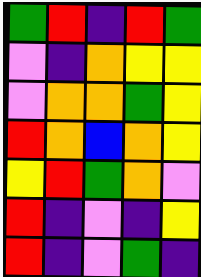[["green", "red", "indigo", "red", "green"], ["violet", "indigo", "orange", "yellow", "yellow"], ["violet", "orange", "orange", "green", "yellow"], ["red", "orange", "blue", "orange", "yellow"], ["yellow", "red", "green", "orange", "violet"], ["red", "indigo", "violet", "indigo", "yellow"], ["red", "indigo", "violet", "green", "indigo"]]